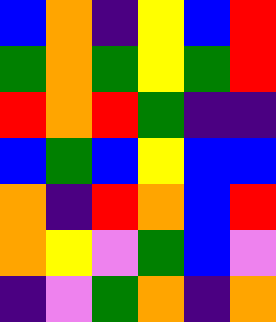[["blue", "orange", "indigo", "yellow", "blue", "red"], ["green", "orange", "green", "yellow", "green", "red"], ["red", "orange", "red", "green", "indigo", "indigo"], ["blue", "green", "blue", "yellow", "blue", "blue"], ["orange", "indigo", "red", "orange", "blue", "red"], ["orange", "yellow", "violet", "green", "blue", "violet"], ["indigo", "violet", "green", "orange", "indigo", "orange"]]